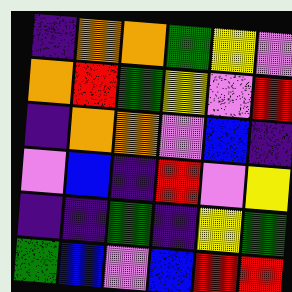[["indigo", "orange", "orange", "green", "yellow", "violet"], ["orange", "red", "green", "yellow", "violet", "red"], ["indigo", "orange", "orange", "violet", "blue", "indigo"], ["violet", "blue", "indigo", "red", "violet", "yellow"], ["indigo", "indigo", "green", "indigo", "yellow", "green"], ["green", "blue", "violet", "blue", "red", "red"]]